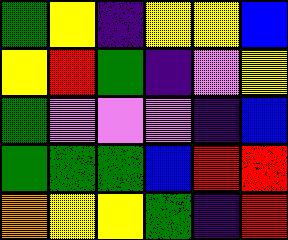[["green", "yellow", "indigo", "yellow", "yellow", "blue"], ["yellow", "red", "green", "indigo", "violet", "yellow"], ["green", "violet", "violet", "violet", "indigo", "blue"], ["green", "green", "green", "blue", "red", "red"], ["orange", "yellow", "yellow", "green", "indigo", "red"]]